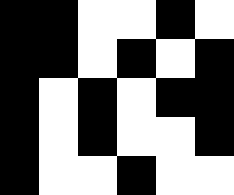[["black", "black", "white", "white", "black", "white"], ["black", "black", "white", "black", "white", "black"], ["black", "white", "black", "white", "black", "black"], ["black", "white", "black", "white", "white", "black"], ["black", "white", "white", "black", "white", "white"]]